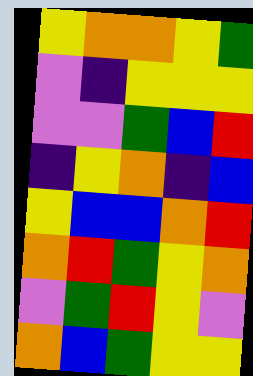[["yellow", "orange", "orange", "yellow", "green"], ["violet", "indigo", "yellow", "yellow", "yellow"], ["violet", "violet", "green", "blue", "red"], ["indigo", "yellow", "orange", "indigo", "blue"], ["yellow", "blue", "blue", "orange", "red"], ["orange", "red", "green", "yellow", "orange"], ["violet", "green", "red", "yellow", "violet"], ["orange", "blue", "green", "yellow", "yellow"]]